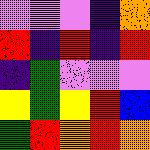[["violet", "violet", "violet", "indigo", "orange"], ["red", "indigo", "red", "indigo", "red"], ["indigo", "green", "violet", "violet", "violet"], ["yellow", "green", "yellow", "red", "blue"], ["green", "red", "orange", "red", "orange"]]